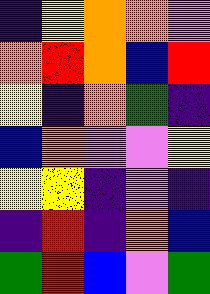[["indigo", "yellow", "orange", "orange", "violet"], ["orange", "red", "orange", "blue", "red"], ["yellow", "indigo", "orange", "green", "indigo"], ["blue", "orange", "violet", "violet", "yellow"], ["yellow", "yellow", "indigo", "violet", "indigo"], ["indigo", "red", "indigo", "orange", "blue"], ["green", "red", "blue", "violet", "green"]]